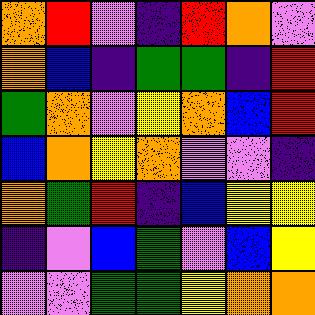[["orange", "red", "violet", "indigo", "red", "orange", "violet"], ["orange", "blue", "indigo", "green", "green", "indigo", "red"], ["green", "orange", "violet", "yellow", "orange", "blue", "red"], ["blue", "orange", "yellow", "orange", "violet", "violet", "indigo"], ["orange", "green", "red", "indigo", "blue", "yellow", "yellow"], ["indigo", "violet", "blue", "green", "violet", "blue", "yellow"], ["violet", "violet", "green", "green", "yellow", "orange", "orange"]]